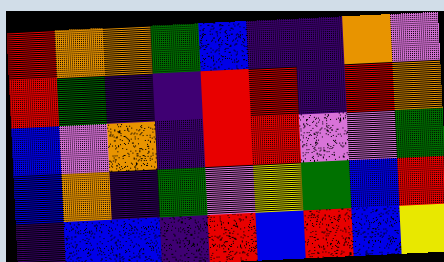[["red", "orange", "orange", "green", "blue", "indigo", "indigo", "orange", "violet"], ["red", "green", "indigo", "indigo", "red", "red", "indigo", "red", "orange"], ["blue", "violet", "orange", "indigo", "red", "red", "violet", "violet", "green"], ["blue", "orange", "indigo", "green", "violet", "yellow", "green", "blue", "red"], ["indigo", "blue", "blue", "indigo", "red", "blue", "red", "blue", "yellow"]]